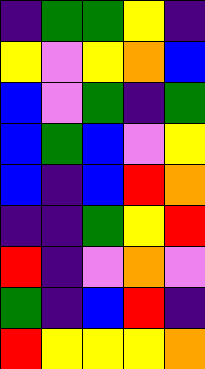[["indigo", "green", "green", "yellow", "indigo"], ["yellow", "violet", "yellow", "orange", "blue"], ["blue", "violet", "green", "indigo", "green"], ["blue", "green", "blue", "violet", "yellow"], ["blue", "indigo", "blue", "red", "orange"], ["indigo", "indigo", "green", "yellow", "red"], ["red", "indigo", "violet", "orange", "violet"], ["green", "indigo", "blue", "red", "indigo"], ["red", "yellow", "yellow", "yellow", "orange"]]